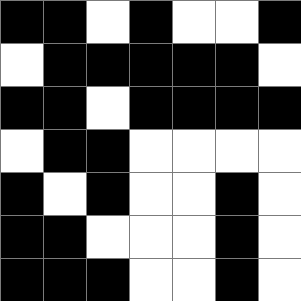[["black", "black", "white", "black", "white", "white", "black"], ["white", "black", "black", "black", "black", "black", "white"], ["black", "black", "white", "black", "black", "black", "black"], ["white", "black", "black", "white", "white", "white", "white"], ["black", "white", "black", "white", "white", "black", "white"], ["black", "black", "white", "white", "white", "black", "white"], ["black", "black", "black", "white", "white", "black", "white"]]